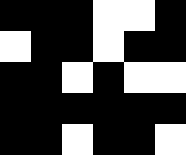[["black", "black", "black", "white", "white", "black"], ["white", "black", "black", "white", "black", "black"], ["black", "black", "white", "black", "white", "white"], ["black", "black", "black", "black", "black", "black"], ["black", "black", "white", "black", "black", "white"]]